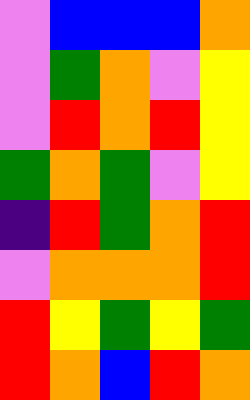[["violet", "blue", "blue", "blue", "orange"], ["violet", "green", "orange", "violet", "yellow"], ["violet", "red", "orange", "red", "yellow"], ["green", "orange", "green", "violet", "yellow"], ["indigo", "red", "green", "orange", "red"], ["violet", "orange", "orange", "orange", "red"], ["red", "yellow", "green", "yellow", "green"], ["red", "orange", "blue", "red", "orange"]]